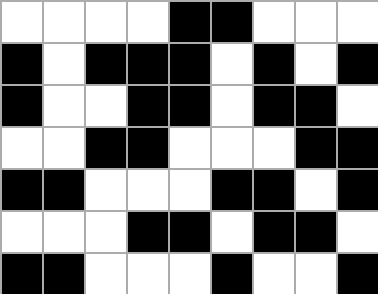[["white", "white", "white", "white", "black", "black", "white", "white", "white"], ["black", "white", "black", "black", "black", "white", "black", "white", "black"], ["black", "white", "white", "black", "black", "white", "black", "black", "white"], ["white", "white", "black", "black", "white", "white", "white", "black", "black"], ["black", "black", "white", "white", "white", "black", "black", "white", "black"], ["white", "white", "white", "black", "black", "white", "black", "black", "white"], ["black", "black", "white", "white", "white", "black", "white", "white", "black"]]